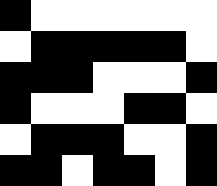[["black", "white", "white", "white", "white", "white", "white"], ["white", "black", "black", "black", "black", "black", "white"], ["black", "black", "black", "white", "white", "white", "black"], ["black", "white", "white", "white", "black", "black", "white"], ["white", "black", "black", "black", "white", "white", "black"], ["black", "black", "white", "black", "black", "white", "black"]]